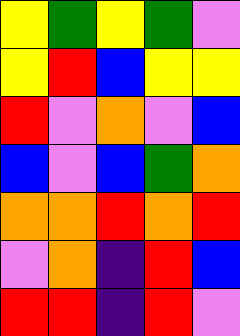[["yellow", "green", "yellow", "green", "violet"], ["yellow", "red", "blue", "yellow", "yellow"], ["red", "violet", "orange", "violet", "blue"], ["blue", "violet", "blue", "green", "orange"], ["orange", "orange", "red", "orange", "red"], ["violet", "orange", "indigo", "red", "blue"], ["red", "red", "indigo", "red", "violet"]]